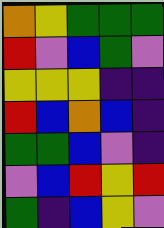[["orange", "yellow", "green", "green", "green"], ["red", "violet", "blue", "green", "violet"], ["yellow", "yellow", "yellow", "indigo", "indigo"], ["red", "blue", "orange", "blue", "indigo"], ["green", "green", "blue", "violet", "indigo"], ["violet", "blue", "red", "yellow", "red"], ["green", "indigo", "blue", "yellow", "violet"]]